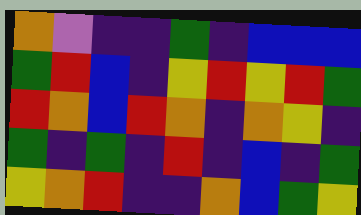[["orange", "violet", "indigo", "indigo", "green", "indigo", "blue", "blue", "blue"], ["green", "red", "blue", "indigo", "yellow", "red", "yellow", "red", "green"], ["red", "orange", "blue", "red", "orange", "indigo", "orange", "yellow", "indigo"], ["green", "indigo", "green", "indigo", "red", "indigo", "blue", "indigo", "green"], ["yellow", "orange", "red", "indigo", "indigo", "orange", "blue", "green", "yellow"]]